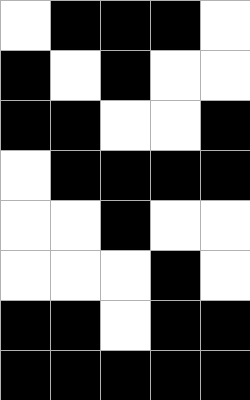[["white", "black", "black", "black", "white"], ["black", "white", "black", "white", "white"], ["black", "black", "white", "white", "black"], ["white", "black", "black", "black", "black"], ["white", "white", "black", "white", "white"], ["white", "white", "white", "black", "white"], ["black", "black", "white", "black", "black"], ["black", "black", "black", "black", "black"]]